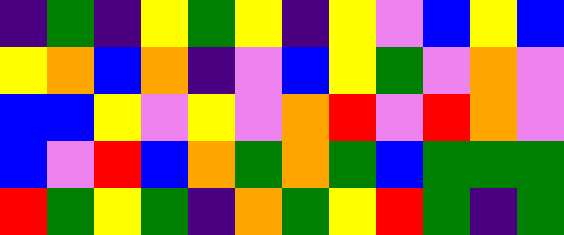[["indigo", "green", "indigo", "yellow", "green", "yellow", "indigo", "yellow", "violet", "blue", "yellow", "blue"], ["yellow", "orange", "blue", "orange", "indigo", "violet", "blue", "yellow", "green", "violet", "orange", "violet"], ["blue", "blue", "yellow", "violet", "yellow", "violet", "orange", "red", "violet", "red", "orange", "violet"], ["blue", "violet", "red", "blue", "orange", "green", "orange", "green", "blue", "green", "green", "green"], ["red", "green", "yellow", "green", "indigo", "orange", "green", "yellow", "red", "green", "indigo", "green"]]